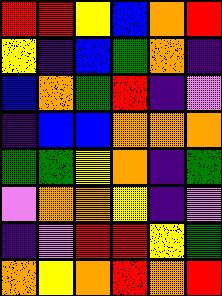[["red", "red", "yellow", "blue", "orange", "red"], ["yellow", "indigo", "blue", "green", "orange", "indigo"], ["blue", "orange", "green", "red", "indigo", "violet"], ["indigo", "blue", "blue", "orange", "orange", "orange"], ["green", "green", "yellow", "orange", "indigo", "green"], ["violet", "orange", "orange", "yellow", "indigo", "violet"], ["indigo", "violet", "red", "red", "yellow", "green"], ["orange", "yellow", "orange", "red", "orange", "red"]]